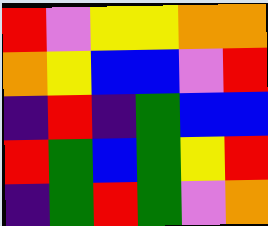[["red", "violet", "yellow", "yellow", "orange", "orange"], ["orange", "yellow", "blue", "blue", "violet", "red"], ["indigo", "red", "indigo", "green", "blue", "blue"], ["red", "green", "blue", "green", "yellow", "red"], ["indigo", "green", "red", "green", "violet", "orange"]]